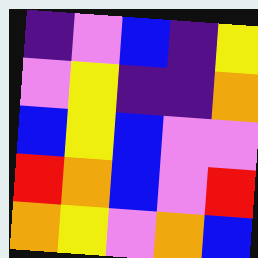[["indigo", "violet", "blue", "indigo", "yellow"], ["violet", "yellow", "indigo", "indigo", "orange"], ["blue", "yellow", "blue", "violet", "violet"], ["red", "orange", "blue", "violet", "red"], ["orange", "yellow", "violet", "orange", "blue"]]